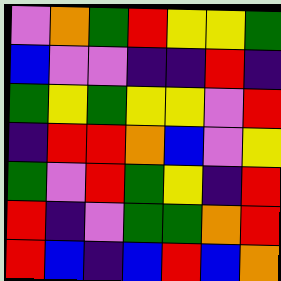[["violet", "orange", "green", "red", "yellow", "yellow", "green"], ["blue", "violet", "violet", "indigo", "indigo", "red", "indigo"], ["green", "yellow", "green", "yellow", "yellow", "violet", "red"], ["indigo", "red", "red", "orange", "blue", "violet", "yellow"], ["green", "violet", "red", "green", "yellow", "indigo", "red"], ["red", "indigo", "violet", "green", "green", "orange", "red"], ["red", "blue", "indigo", "blue", "red", "blue", "orange"]]